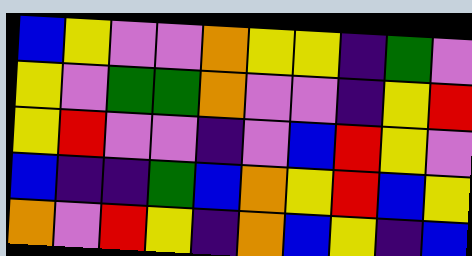[["blue", "yellow", "violet", "violet", "orange", "yellow", "yellow", "indigo", "green", "violet"], ["yellow", "violet", "green", "green", "orange", "violet", "violet", "indigo", "yellow", "red"], ["yellow", "red", "violet", "violet", "indigo", "violet", "blue", "red", "yellow", "violet"], ["blue", "indigo", "indigo", "green", "blue", "orange", "yellow", "red", "blue", "yellow"], ["orange", "violet", "red", "yellow", "indigo", "orange", "blue", "yellow", "indigo", "blue"]]